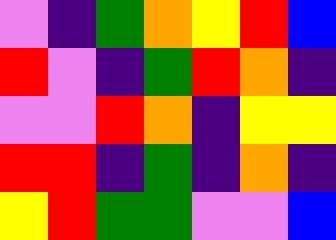[["violet", "indigo", "green", "orange", "yellow", "red", "blue"], ["red", "violet", "indigo", "green", "red", "orange", "indigo"], ["violet", "violet", "red", "orange", "indigo", "yellow", "yellow"], ["red", "red", "indigo", "green", "indigo", "orange", "indigo"], ["yellow", "red", "green", "green", "violet", "violet", "blue"]]